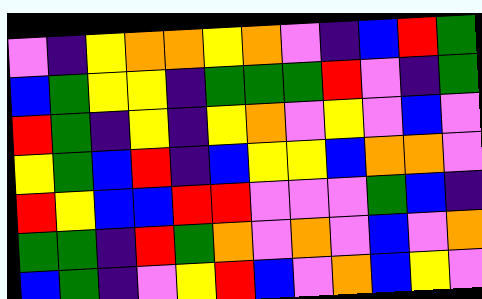[["violet", "indigo", "yellow", "orange", "orange", "yellow", "orange", "violet", "indigo", "blue", "red", "green"], ["blue", "green", "yellow", "yellow", "indigo", "green", "green", "green", "red", "violet", "indigo", "green"], ["red", "green", "indigo", "yellow", "indigo", "yellow", "orange", "violet", "yellow", "violet", "blue", "violet"], ["yellow", "green", "blue", "red", "indigo", "blue", "yellow", "yellow", "blue", "orange", "orange", "violet"], ["red", "yellow", "blue", "blue", "red", "red", "violet", "violet", "violet", "green", "blue", "indigo"], ["green", "green", "indigo", "red", "green", "orange", "violet", "orange", "violet", "blue", "violet", "orange"], ["blue", "green", "indigo", "violet", "yellow", "red", "blue", "violet", "orange", "blue", "yellow", "violet"]]